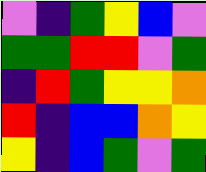[["violet", "indigo", "green", "yellow", "blue", "violet"], ["green", "green", "red", "red", "violet", "green"], ["indigo", "red", "green", "yellow", "yellow", "orange"], ["red", "indigo", "blue", "blue", "orange", "yellow"], ["yellow", "indigo", "blue", "green", "violet", "green"]]